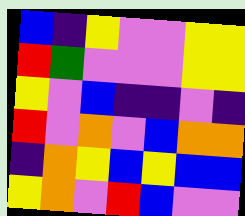[["blue", "indigo", "yellow", "violet", "violet", "yellow", "yellow"], ["red", "green", "violet", "violet", "violet", "yellow", "yellow"], ["yellow", "violet", "blue", "indigo", "indigo", "violet", "indigo"], ["red", "violet", "orange", "violet", "blue", "orange", "orange"], ["indigo", "orange", "yellow", "blue", "yellow", "blue", "blue"], ["yellow", "orange", "violet", "red", "blue", "violet", "violet"]]